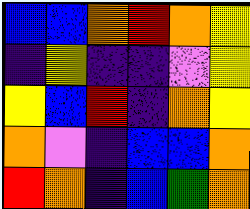[["blue", "blue", "orange", "red", "orange", "yellow"], ["indigo", "yellow", "indigo", "indigo", "violet", "yellow"], ["yellow", "blue", "red", "indigo", "orange", "yellow"], ["orange", "violet", "indigo", "blue", "blue", "orange"], ["red", "orange", "indigo", "blue", "green", "orange"]]